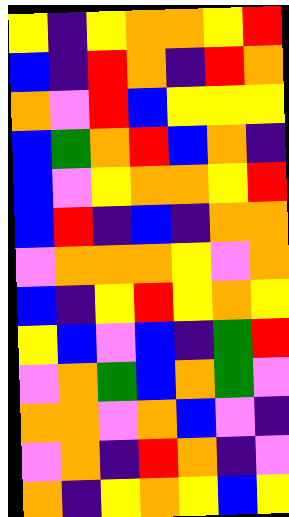[["yellow", "indigo", "yellow", "orange", "orange", "yellow", "red"], ["blue", "indigo", "red", "orange", "indigo", "red", "orange"], ["orange", "violet", "red", "blue", "yellow", "yellow", "yellow"], ["blue", "green", "orange", "red", "blue", "orange", "indigo"], ["blue", "violet", "yellow", "orange", "orange", "yellow", "red"], ["blue", "red", "indigo", "blue", "indigo", "orange", "orange"], ["violet", "orange", "orange", "orange", "yellow", "violet", "orange"], ["blue", "indigo", "yellow", "red", "yellow", "orange", "yellow"], ["yellow", "blue", "violet", "blue", "indigo", "green", "red"], ["violet", "orange", "green", "blue", "orange", "green", "violet"], ["orange", "orange", "violet", "orange", "blue", "violet", "indigo"], ["violet", "orange", "indigo", "red", "orange", "indigo", "violet"], ["orange", "indigo", "yellow", "orange", "yellow", "blue", "yellow"]]